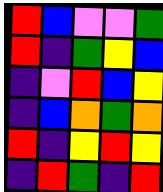[["red", "blue", "violet", "violet", "green"], ["red", "indigo", "green", "yellow", "blue"], ["indigo", "violet", "red", "blue", "yellow"], ["indigo", "blue", "orange", "green", "orange"], ["red", "indigo", "yellow", "red", "yellow"], ["indigo", "red", "green", "indigo", "red"]]